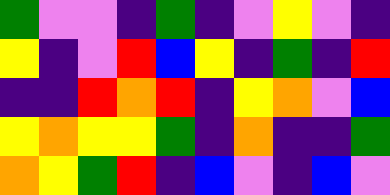[["green", "violet", "violet", "indigo", "green", "indigo", "violet", "yellow", "violet", "indigo"], ["yellow", "indigo", "violet", "red", "blue", "yellow", "indigo", "green", "indigo", "red"], ["indigo", "indigo", "red", "orange", "red", "indigo", "yellow", "orange", "violet", "blue"], ["yellow", "orange", "yellow", "yellow", "green", "indigo", "orange", "indigo", "indigo", "green"], ["orange", "yellow", "green", "red", "indigo", "blue", "violet", "indigo", "blue", "violet"]]